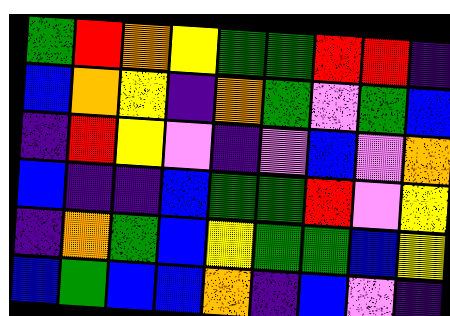[["green", "red", "orange", "yellow", "green", "green", "red", "red", "indigo"], ["blue", "orange", "yellow", "indigo", "orange", "green", "violet", "green", "blue"], ["indigo", "red", "yellow", "violet", "indigo", "violet", "blue", "violet", "orange"], ["blue", "indigo", "indigo", "blue", "green", "green", "red", "violet", "yellow"], ["indigo", "orange", "green", "blue", "yellow", "green", "green", "blue", "yellow"], ["blue", "green", "blue", "blue", "orange", "indigo", "blue", "violet", "indigo"]]